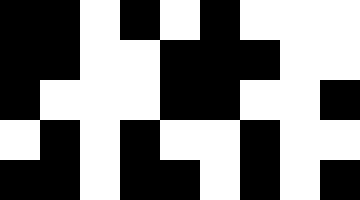[["black", "black", "white", "black", "white", "black", "white", "white", "white"], ["black", "black", "white", "white", "black", "black", "black", "white", "white"], ["black", "white", "white", "white", "black", "black", "white", "white", "black"], ["white", "black", "white", "black", "white", "white", "black", "white", "white"], ["black", "black", "white", "black", "black", "white", "black", "white", "black"]]